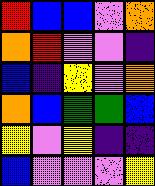[["red", "blue", "blue", "violet", "orange"], ["orange", "red", "violet", "violet", "indigo"], ["blue", "indigo", "yellow", "violet", "orange"], ["orange", "blue", "green", "green", "blue"], ["yellow", "violet", "yellow", "indigo", "indigo"], ["blue", "violet", "violet", "violet", "yellow"]]